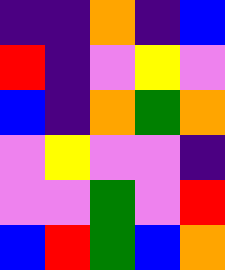[["indigo", "indigo", "orange", "indigo", "blue"], ["red", "indigo", "violet", "yellow", "violet"], ["blue", "indigo", "orange", "green", "orange"], ["violet", "yellow", "violet", "violet", "indigo"], ["violet", "violet", "green", "violet", "red"], ["blue", "red", "green", "blue", "orange"]]